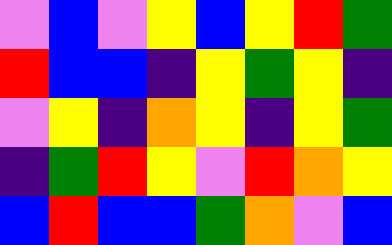[["violet", "blue", "violet", "yellow", "blue", "yellow", "red", "green"], ["red", "blue", "blue", "indigo", "yellow", "green", "yellow", "indigo"], ["violet", "yellow", "indigo", "orange", "yellow", "indigo", "yellow", "green"], ["indigo", "green", "red", "yellow", "violet", "red", "orange", "yellow"], ["blue", "red", "blue", "blue", "green", "orange", "violet", "blue"]]